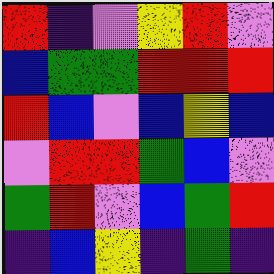[["red", "indigo", "violet", "yellow", "red", "violet"], ["blue", "green", "green", "red", "red", "red"], ["red", "blue", "violet", "blue", "yellow", "blue"], ["violet", "red", "red", "green", "blue", "violet"], ["green", "red", "violet", "blue", "green", "red"], ["indigo", "blue", "yellow", "indigo", "green", "indigo"]]